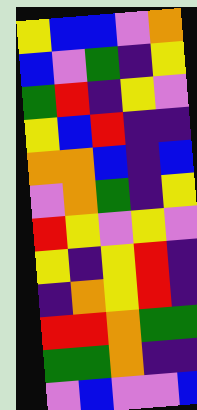[["yellow", "blue", "blue", "violet", "orange"], ["blue", "violet", "green", "indigo", "yellow"], ["green", "red", "indigo", "yellow", "violet"], ["yellow", "blue", "red", "indigo", "indigo"], ["orange", "orange", "blue", "indigo", "blue"], ["violet", "orange", "green", "indigo", "yellow"], ["red", "yellow", "violet", "yellow", "violet"], ["yellow", "indigo", "yellow", "red", "indigo"], ["indigo", "orange", "yellow", "red", "indigo"], ["red", "red", "orange", "green", "green"], ["green", "green", "orange", "indigo", "indigo"], ["violet", "blue", "violet", "violet", "blue"]]